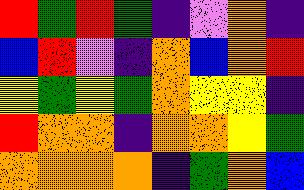[["red", "green", "red", "green", "indigo", "violet", "orange", "indigo"], ["blue", "red", "violet", "indigo", "orange", "blue", "orange", "red"], ["yellow", "green", "yellow", "green", "orange", "yellow", "yellow", "indigo"], ["red", "orange", "orange", "indigo", "orange", "orange", "yellow", "green"], ["orange", "orange", "orange", "orange", "indigo", "green", "orange", "blue"]]